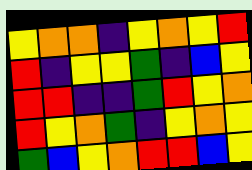[["yellow", "orange", "orange", "indigo", "yellow", "orange", "yellow", "red"], ["red", "indigo", "yellow", "yellow", "green", "indigo", "blue", "yellow"], ["red", "red", "indigo", "indigo", "green", "red", "yellow", "orange"], ["red", "yellow", "orange", "green", "indigo", "yellow", "orange", "yellow"], ["green", "blue", "yellow", "orange", "red", "red", "blue", "yellow"]]